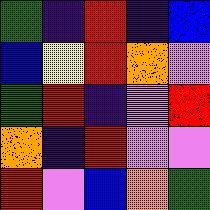[["green", "indigo", "red", "indigo", "blue"], ["blue", "yellow", "red", "orange", "violet"], ["green", "red", "indigo", "violet", "red"], ["orange", "indigo", "red", "violet", "violet"], ["red", "violet", "blue", "orange", "green"]]